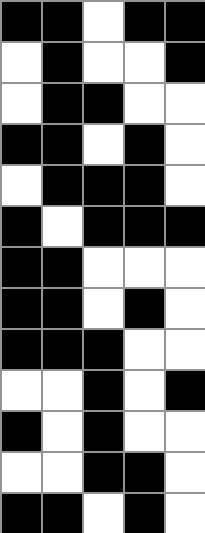[["black", "black", "white", "black", "black"], ["white", "black", "white", "white", "black"], ["white", "black", "black", "white", "white"], ["black", "black", "white", "black", "white"], ["white", "black", "black", "black", "white"], ["black", "white", "black", "black", "black"], ["black", "black", "white", "white", "white"], ["black", "black", "white", "black", "white"], ["black", "black", "black", "white", "white"], ["white", "white", "black", "white", "black"], ["black", "white", "black", "white", "white"], ["white", "white", "black", "black", "white"], ["black", "black", "white", "black", "white"]]